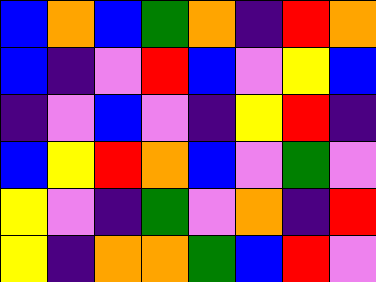[["blue", "orange", "blue", "green", "orange", "indigo", "red", "orange"], ["blue", "indigo", "violet", "red", "blue", "violet", "yellow", "blue"], ["indigo", "violet", "blue", "violet", "indigo", "yellow", "red", "indigo"], ["blue", "yellow", "red", "orange", "blue", "violet", "green", "violet"], ["yellow", "violet", "indigo", "green", "violet", "orange", "indigo", "red"], ["yellow", "indigo", "orange", "orange", "green", "blue", "red", "violet"]]